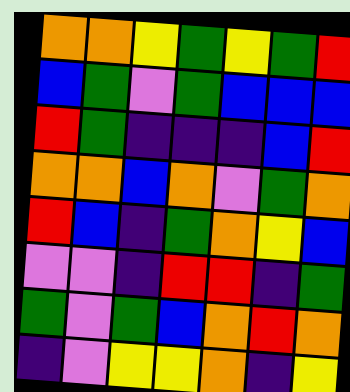[["orange", "orange", "yellow", "green", "yellow", "green", "red"], ["blue", "green", "violet", "green", "blue", "blue", "blue"], ["red", "green", "indigo", "indigo", "indigo", "blue", "red"], ["orange", "orange", "blue", "orange", "violet", "green", "orange"], ["red", "blue", "indigo", "green", "orange", "yellow", "blue"], ["violet", "violet", "indigo", "red", "red", "indigo", "green"], ["green", "violet", "green", "blue", "orange", "red", "orange"], ["indigo", "violet", "yellow", "yellow", "orange", "indigo", "yellow"]]